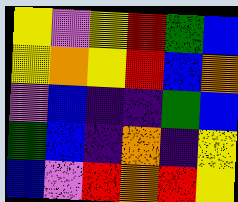[["yellow", "violet", "yellow", "red", "green", "blue"], ["yellow", "orange", "yellow", "red", "blue", "orange"], ["violet", "blue", "indigo", "indigo", "green", "blue"], ["green", "blue", "indigo", "orange", "indigo", "yellow"], ["blue", "violet", "red", "orange", "red", "yellow"]]